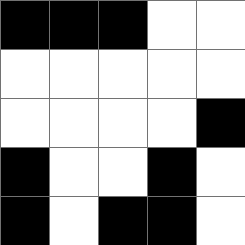[["black", "black", "black", "white", "white"], ["white", "white", "white", "white", "white"], ["white", "white", "white", "white", "black"], ["black", "white", "white", "black", "white"], ["black", "white", "black", "black", "white"]]